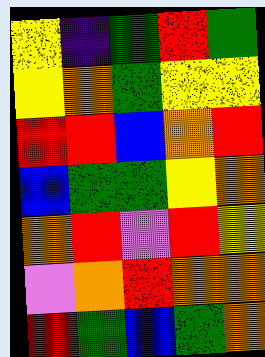[["yellow", "indigo", "green", "red", "green"], ["yellow", "orange", "green", "yellow", "yellow"], ["red", "red", "blue", "orange", "red"], ["blue", "green", "green", "yellow", "orange"], ["orange", "red", "violet", "red", "yellow"], ["violet", "orange", "red", "orange", "orange"], ["red", "green", "blue", "green", "orange"]]